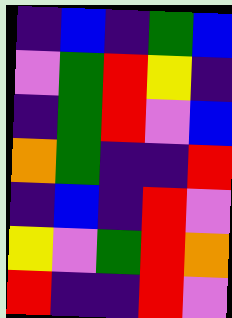[["indigo", "blue", "indigo", "green", "blue"], ["violet", "green", "red", "yellow", "indigo"], ["indigo", "green", "red", "violet", "blue"], ["orange", "green", "indigo", "indigo", "red"], ["indigo", "blue", "indigo", "red", "violet"], ["yellow", "violet", "green", "red", "orange"], ["red", "indigo", "indigo", "red", "violet"]]